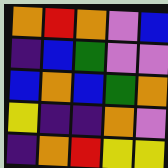[["orange", "red", "orange", "violet", "blue"], ["indigo", "blue", "green", "violet", "violet"], ["blue", "orange", "blue", "green", "orange"], ["yellow", "indigo", "indigo", "orange", "violet"], ["indigo", "orange", "red", "yellow", "yellow"]]